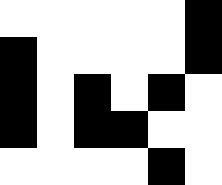[["white", "white", "white", "white", "white", "black"], ["black", "white", "white", "white", "white", "black"], ["black", "white", "black", "white", "black", "white"], ["black", "white", "black", "black", "white", "white"], ["white", "white", "white", "white", "black", "white"]]